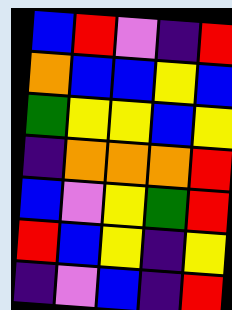[["blue", "red", "violet", "indigo", "red"], ["orange", "blue", "blue", "yellow", "blue"], ["green", "yellow", "yellow", "blue", "yellow"], ["indigo", "orange", "orange", "orange", "red"], ["blue", "violet", "yellow", "green", "red"], ["red", "blue", "yellow", "indigo", "yellow"], ["indigo", "violet", "blue", "indigo", "red"]]